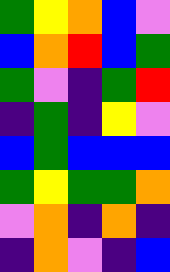[["green", "yellow", "orange", "blue", "violet"], ["blue", "orange", "red", "blue", "green"], ["green", "violet", "indigo", "green", "red"], ["indigo", "green", "indigo", "yellow", "violet"], ["blue", "green", "blue", "blue", "blue"], ["green", "yellow", "green", "green", "orange"], ["violet", "orange", "indigo", "orange", "indigo"], ["indigo", "orange", "violet", "indigo", "blue"]]